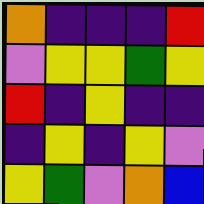[["orange", "indigo", "indigo", "indigo", "red"], ["violet", "yellow", "yellow", "green", "yellow"], ["red", "indigo", "yellow", "indigo", "indigo"], ["indigo", "yellow", "indigo", "yellow", "violet"], ["yellow", "green", "violet", "orange", "blue"]]